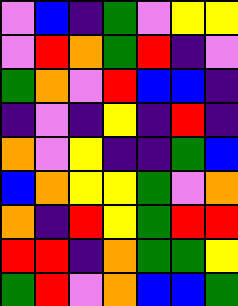[["violet", "blue", "indigo", "green", "violet", "yellow", "yellow"], ["violet", "red", "orange", "green", "red", "indigo", "violet"], ["green", "orange", "violet", "red", "blue", "blue", "indigo"], ["indigo", "violet", "indigo", "yellow", "indigo", "red", "indigo"], ["orange", "violet", "yellow", "indigo", "indigo", "green", "blue"], ["blue", "orange", "yellow", "yellow", "green", "violet", "orange"], ["orange", "indigo", "red", "yellow", "green", "red", "red"], ["red", "red", "indigo", "orange", "green", "green", "yellow"], ["green", "red", "violet", "orange", "blue", "blue", "green"]]